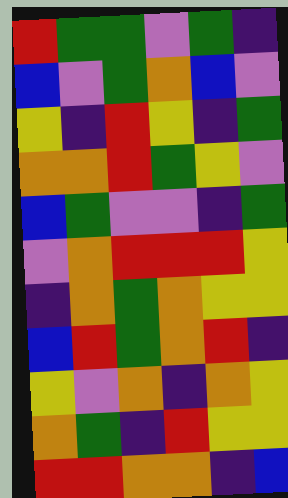[["red", "green", "green", "violet", "green", "indigo"], ["blue", "violet", "green", "orange", "blue", "violet"], ["yellow", "indigo", "red", "yellow", "indigo", "green"], ["orange", "orange", "red", "green", "yellow", "violet"], ["blue", "green", "violet", "violet", "indigo", "green"], ["violet", "orange", "red", "red", "red", "yellow"], ["indigo", "orange", "green", "orange", "yellow", "yellow"], ["blue", "red", "green", "orange", "red", "indigo"], ["yellow", "violet", "orange", "indigo", "orange", "yellow"], ["orange", "green", "indigo", "red", "yellow", "yellow"], ["red", "red", "orange", "orange", "indigo", "blue"]]